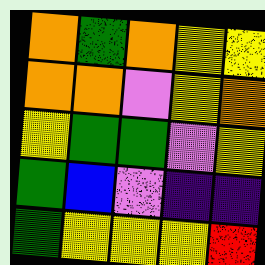[["orange", "green", "orange", "yellow", "yellow"], ["orange", "orange", "violet", "yellow", "orange"], ["yellow", "green", "green", "violet", "yellow"], ["green", "blue", "violet", "indigo", "indigo"], ["green", "yellow", "yellow", "yellow", "red"]]